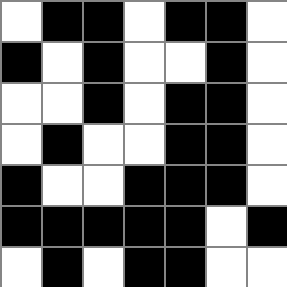[["white", "black", "black", "white", "black", "black", "white"], ["black", "white", "black", "white", "white", "black", "white"], ["white", "white", "black", "white", "black", "black", "white"], ["white", "black", "white", "white", "black", "black", "white"], ["black", "white", "white", "black", "black", "black", "white"], ["black", "black", "black", "black", "black", "white", "black"], ["white", "black", "white", "black", "black", "white", "white"]]